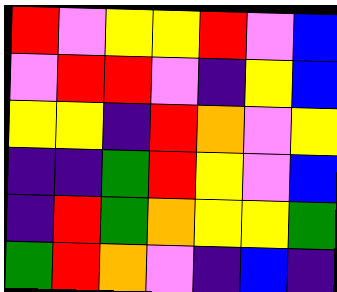[["red", "violet", "yellow", "yellow", "red", "violet", "blue"], ["violet", "red", "red", "violet", "indigo", "yellow", "blue"], ["yellow", "yellow", "indigo", "red", "orange", "violet", "yellow"], ["indigo", "indigo", "green", "red", "yellow", "violet", "blue"], ["indigo", "red", "green", "orange", "yellow", "yellow", "green"], ["green", "red", "orange", "violet", "indigo", "blue", "indigo"]]